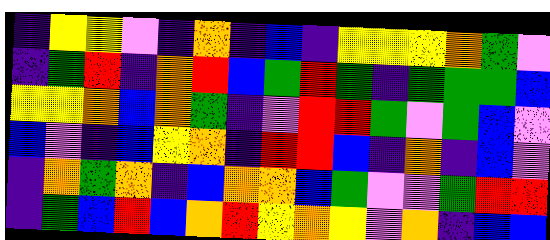[["indigo", "yellow", "yellow", "violet", "indigo", "orange", "indigo", "blue", "indigo", "yellow", "yellow", "yellow", "orange", "green", "violet"], ["indigo", "green", "red", "indigo", "orange", "red", "blue", "green", "red", "green", "indigo", "green", "green", "green", "blue"], ["yellow", "yellow", "orange", "blue", "orange", "green", "indigo", "violet", "red", "red", "green", "violet", "green", "blue", "violet"], ["blue", "violet", "indigo", "blue", "yellow", "orange", "indigo", "red", "red", "blue", "indigo", "orange", "indigo", "blue", "violet"], ["indigo", "orange", "green", "orange", "indigo", "blue", "orange", "orange", "blue", "green", "violet", "violet", "green", "red", "red"], ["indigo", "green", "blue", "red", "blue", "orange", "red", "yellow", "orange", "yellow", "violet", "orange", "indigo", "blue", "blue"]]